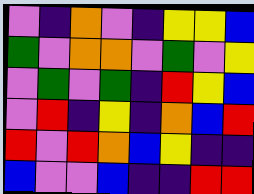[["violet", "indigo", "orange", "violet", "indigo", "yellow", "yellow", "blue"], ["green", "violet", "orange", "orange", "violet", "green", "violet", "yellow"], ["violet", "green", "violet", "green", "indigo", "red", "yellow", "blue"], ["violet", "red", "indigo", "yellow", "indigo", "orange", "blue", "red"], ["red", "violet", "red", "orange", "blue", "yellow", "indigo", "indigo"], ["blue", "violet", "violet", "blue", "indigo", "indigo", "red", "red"]]